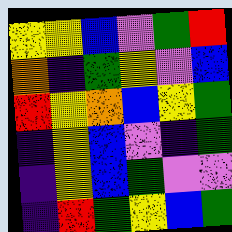[["yellow", "yellow", "blue", "violet", "green", "red"], ["orange", "indigo", "green", "yellow", "violet", "blue"], ["red", "yellow", "orange", "blue", "yellow", "green"], ["indigo", "yellow", "blue", "violet", "indigo", "green"], ["indigo", "yellow", "blue", "green", "violet", "violet"], ["indigo", "red", "green", "yellow", "blue", "green"]]